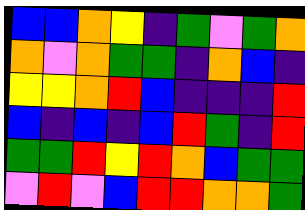[["blue", "blue", "orange", "yellow", "indigo", "green", "violet", "green", "orange"], ["orange", "violet", "orange", "green", "green", "indigo", "orange", "blue", "indigo"], ["yellow", "yellow", "orange", "red", "blue", "indigo", "indigo", "indigo", "red"], ["blue", "indigo", "blue", "indigo", "blue", "red", "green", "indigo", "red"], ["green", "green", "red", "yellow", "red", "orange", "blue", "green", "green"], ["violet", "red", "violet", "blue", "red", "red", "orange", "orange", "green"]]